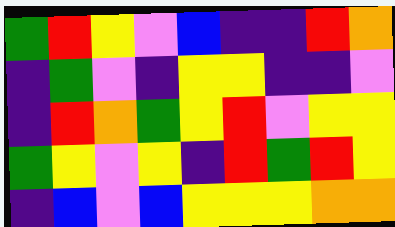[["green", "red", "yellow", "violet", "blue", "indigo", "indigo", "red", "orange"], ["indigo", "green", "violet", "indigo", "yellow", "yellow", "indigo", "indigo", "violet"], ["indigo", "red", "orange", "green", "yellow", "red", "violet", "yellow", "yellow"], ["green", "yellow", "violet", "yellow", "indigo", "red", "green", "red", "yellow"], ["indigo", "blue", "violet", "blue", "yellow", "yellow", "yellow", "orange", "orange"]]